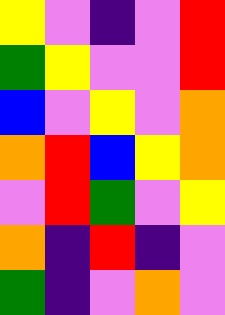[["yellow", "violet", "indigo", "violet", "red"], ["green", "yellow", "violet", "violet", "red"], ["blue", "violet", "yellow", "violet", "orange"], ["orange", "red", "blue", "yellow", "orange"], ["violet", "red", "green", "violet", "yellow"], ["orange", "indigo", "red", "indigo", "violet"], ["green", "indigo", "violet", "orange", "violet"]]